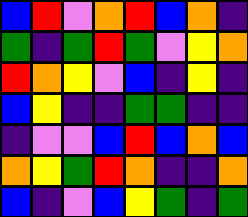[["blue", "red", "violet", "orange", "red", "blue", "orange", "indigo"], ["green", "indigo", "green", "red", "green", "violet", "yellow", "orange"], ["red", "orange", "yellow", "violet", "blue", "indigo", "yellow", "indigo"], ["blue", "yellow", "indigo", "indigo", "green", "green", "indigo", "indigo"], ["indigo", "violet", "violet", "blue", "red", "blue", "orange", "blue"], ["orange", "yellow", "green", "red", "orange", "indigo", "indigo", "orange"], ["blue", "indigo", "violet", "blue", "yellow", "green", "indigo", "green"]]